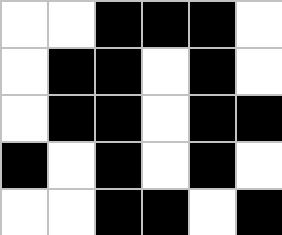[["white", "white", "black", "black", "black", "white"], ["white", "black", "black", "white", "black", "white"], ["white", "black", "black", "white", "black", "black"], ["black", "white", "black", "white", "black", "white"], ["white", "white", "black", "black", "white", "black"]]